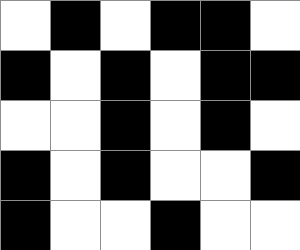[["white", "black", "white", "black", "black", "white"], ["black", "white", "black", "white", "black", "black"], ["white", "white", "black", "white", "black", "white"], ["black", "white", "black", "white", "white", "black"], ["black", "white", "white", "black", "white", "white"]]